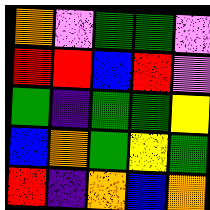[["orange", "violet", "green", "green", "violet"], ["red", "red", "blue", "red", "violet"], ["green", "indigo", "green", "green", "yellow"], ["blue", "orange", "green", "yellow", "green"], ["red", "indigo", "orange", "blue", "orange"]]